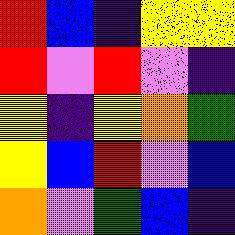[["red", "blue", "indigo", "yellow", "yellow"], ["red", "violet", "red", "violet", "indigo"], ["yellow", "indigo", "yellow", "orange", "green"], ["yellow", "blue", "red", "violet", "blue"], ["orange", "violet", "green", "blue", "indigo"]]